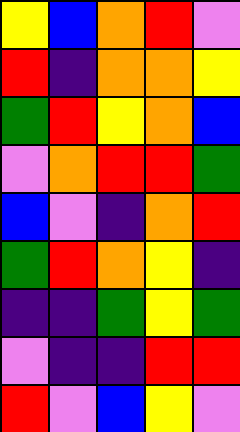[["yellow", "blue", "orange", "red", "violet"], ["red", "indigo", "orange", "orange", "yellow"], ["green", "red", "yellow", "orange", "blue"], ["violet", "orange", "red", "red", "green"], ["blue", "violet", "indigo", "orange", "red"], ["green", "red", "orange", "yellow", "indigo"], ["indigo", "indigo", "green", "yellow", "green"], ["violet", "indigo", "indigo", "red", "red"], ["red", "violet", "blue", "yellow", "violet"]]